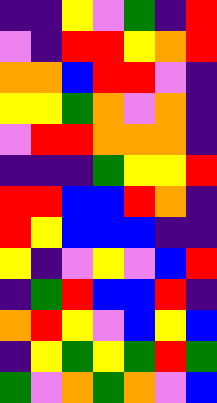[["indigo", "indigo", "yellow", "violet", "green", "indigo", "red"], ["violet", "indigo", "red", "red", "yellow", "orange", "red"], ["orange", "orange", "blue", "red", "red", "violet", "indigo"], ["yellow", "yellow", "green", "orange", "violet", "orange", "indigo"], ["violet", "red", "red", "orange", "orange", "orange", "indigo"], ["indigo", "indigo", "indigo", "green", "yellow", "yellow", "red"], ["red", "red", "blue", "blue", "red", "orange", "indigo"], ["red", "yellow", "blue", "blue", "blue", "indigo", "indigo"], ["yellow", "indigo", "violet", "yellow", "violet", "blue", "red"], ["indigo", "green", "red", "blue", "blue", "red", "indigo"], ["orange", "red", "yellow", "violet", "blue", "yellow", "blue"], ["indigo", "yellow", "green", "yellow", "green", "red", "green"], ["green", "violet", "orange", "green", "orange", "violet", "blue"]]